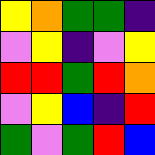[["yellow", "orange", "green", "green", "indigo"], ["violet", "yellow", "indigo", "violet", "yellow"], ["red", "red", "green", "red", "orange"], ["violet", "yellow", "blue", "indigo", "red"], ["green", "violet", "green", "red", "blue"]]